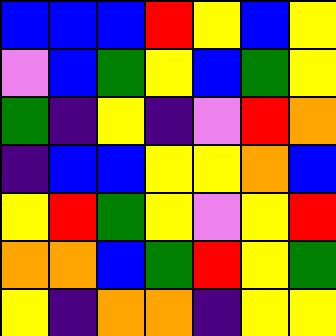[["blue", "blue", "blue", "red", "yellow", "blue", "yellow"], ["violet", "blue", "green", "yellow", "blue", "green", "yellow"], ["green", "indigo", "yellow", "indigo", "violet", "red", "orange"], ["indigo", "blue", "blue", "yellow", "yellow", "orange", "blue"], ["yellow", "red", "green", "yellow", "violet", "yellow", "red"], ["orange", "orange", "blue", "green", "red", "yellow", "green"], ["yellow", "indigo", "orange", "orange", "indigo", "yellow", "yellow"]]